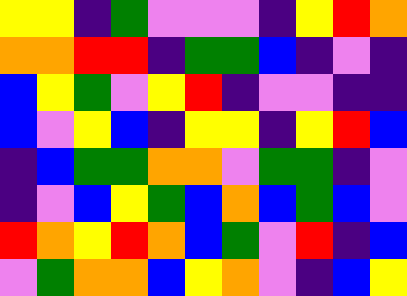[["yellow", "yellow", "indigo", "green", "violet", "violet", "violet", "indigo", "yellow", "red", "orange"], ["orange", "orange", "red", "red", "indigo", "green", "green", "blue", "indigo", "violet", "indigo"], ["blue", "yellow", "green", "violet", "yellow", "red", "indigo", "violet", "violet", "indigo", "indigo"], ["blue", "violet", "yellow", "blue", "indigo", "yellow", "yellow", "indigo", "yellow", "red", "blue"], ["indigo", "blue", "green", "green", "orange", "orange", "violet", "green", "green", "indigo", "violet"], ["indigo", "violet", "blue", "yellow", "green", "blue", "orange", "blue", "green", "blue", "violet"], ["red", "orange", "yellow", "red", "orange", "blue", "green", "violet", "red", "indigo", "blue"], ["violet", "green", "orange", "orange", "blue", "yellow", "orange", "violet", "indigo", "blue", "yellow"]]